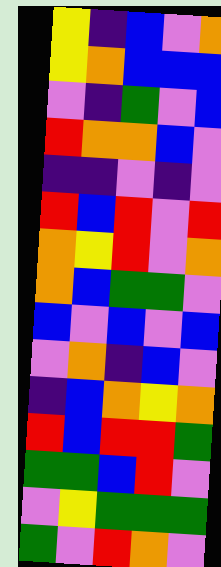[["yellow", "indigo", "blue", "violet", "orange"], ["yellow", "orange", "blue", "blue", "blue"], ["violet", "indigo", "green", "violet", "blue"], ["red", "orange", "orange", "blue", "violet"], ["indigo", "indigo", "violet", "indigo", "violet"], ["red", "blue", "red", "violet", "red"], ["orange", "yellow", "red", "violet", "orange"], ["orange", "blue", "green", "green", "violet"], ["blue", "violet", "blue", "violet", "blue"], ["violet", "orange", "indigo", "blue", "violet"], ["indigo", "blue", "orange", "yellow", "orange"], ["red", "blue", "red", "red", "green"], ["green", "green", "blue", "red", "violet"], ["violet", "yellow", "green", "green", "green"], ["green", "violet", "red", "orange", "violet"]]